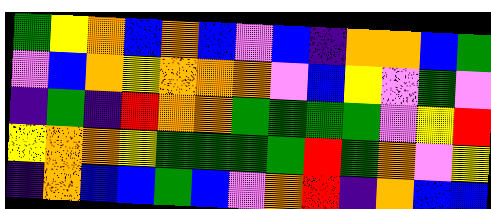[["green", "yellow", "orange", "blue", "orange", "blue", "violet", "blue", "indigo", "orange", "orange", "blue", "green"], ["violet", "blue", "orange", "yellow", "orange", "orange", "orange", "violet", "blue", "yellow", "violet", "green", "violet"], ["indigo", "green", "indigo", "red", "orange", "orange", "green", "green", "green", "green", "violet", "yellow", "red"], ["yellow", "orange", "orange", "yellow", "green", "green", "green", "green", "red", "green", "orange", "violet", "yellow"], ["indigo", "orange", "blue", "blue", "green", "blue", "violet", "orange", "red", "indigo", "orange", "blue", "blue"]]